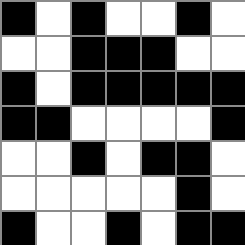[["black", "white", "black", "white", "white", "black", "white"], ["white", "white", "black", "black", "black", "white", "white"], ["black", "white", "black", "black", "black", "black", "black"], ["black", "black", "white", "white", "white", "white", "black"], ["white", "white", "black", "white", "black", "black", "white"], ["white", "white", "white", "white", "white", "black", "white"], ["black", "white", "white", "black", "white", "black", "black"]]